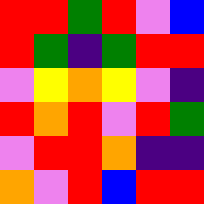[["red", "red", "green", "red", "violet", "blue"], ["red", "green", "indigo", "green", "red", "red"], ["violet", "yellow", "orange", "yellow", "violet", "indigo"], ["red", "orange", "red", "violet", "red", "green"], ["violet", "red", "red", "orange", "indigo", "indigo"], ["orange", "violet", "red", "blue", "red", "red"]]